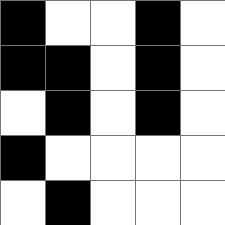[["black", "white", "white", "black", "white"], ["black", "black", "white", "black", "white"], ["white", "black", "white", "black", "white"], ["black", "white", "white", "white", "white"], ["white", "black", "white", "white", "white"]]